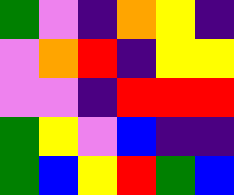[["green", "violet", "indigo", "orange", "yellow", "indigo"], ["violet", "orange", "red", "indigo", "yellow", "yellow"], ["violet", "violet", "indigo", "red", "red", "red"], ["green", "yellow", "violet", "blue", "indigo", "indigo"], ["green", "blue", "yellow", "red", "green", "blue"]]